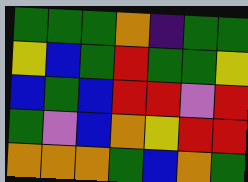[["green", "green", "green", "orange", "indigo", "green", "green"], ["yellow", "blue", "green", "red", "green", "green", "yellow"], ["blue", "green", "blue", "red", "red", "violet", "red"], ["green", "violet", "blue", "orange", "yellow", "red", "red"], ["orange", "orange", "orange", "green", "blue", "orange", "green"]]